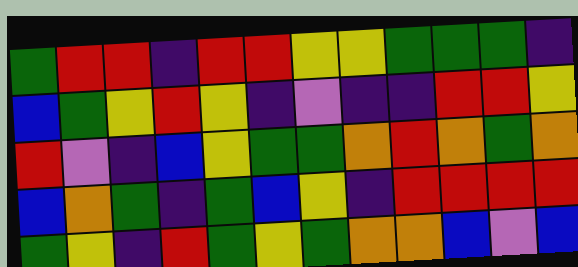[["green", "red", "red", "indigo", "red", "red", "yellow", "yellow", "green", "green", "green", "indigo"], ["blue", "green", "yellow", "red", "yellow", "indigo", "violet", "indigo", "indigo", "red", "red", "yellow"], ["red", "violet", "indigo", "blue", "yellow", "green", "green", "orange", "red", "orange", "green", "orange"], ["blue", "orange", "green", "indigo", "green", "blue", "yellow", "indigo", "red", "red", "red", "red"], ["green", "yellow", "indigo", "red", "green", "yellow", "green", "orange", "orange", "blue", "violet", "blue"]]